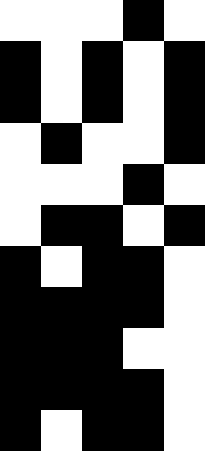[["white", "white", "white", "black", "white"], ["black", "white", "black", "white", "black"], ["black", "white", "black", "white", "black"], ["white", "black", "white", "white", "black"], ["white", "white", "white", "black", "white"], ["white", "black", "black", "white", "black"], ["black", "white", "black", "black", "white"], ["black", "black", "black", "black", "white"], ["black", "black", "black", "white", "white"], ["black", "black", "black", "black", "white"], ["black", "white", "black", "black", "white"]]